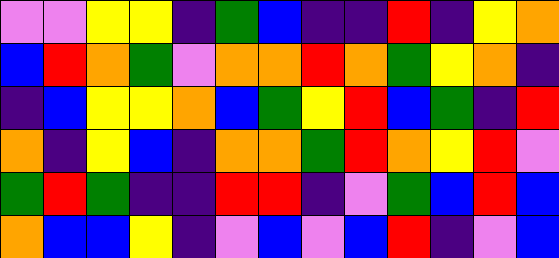[["violet", "violet", "yellow", "yellow", "indigo", "green", "blue", "indigo", "indigo", "red", "indigo", "yellow", "orange"], ["blue", "red", "orange", "green", "violet", "orange", "orange", "red", "orange", "green", "yellow", "orange", "indigo"], ["indigo", "blue", "yellow", "yellow", "orange", "blue", "green", "yellow", "red", "blue", "green", "indigo", "red"], ["orange", "indigo", "yellow", "blue", "indigo", "orange", "orange", "green", "red", "orange", "yellow", "red", "violet"], ["green", "red", "green", "indigo", "indigo", "red", "red", "indigo", "violet", "green", "blue", "red", "blue"], ["orange", "blue", "blue", "yellow", "indigo", "violet", "blue", "violet", "blue", "red", "indigo", "violet", "blue"]]